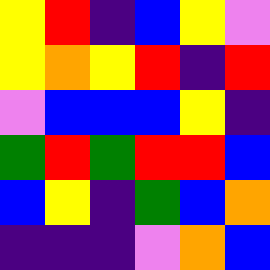[["yellow", "red", "indigo", "blue", "yellow", "violet"], ["yellow", "orange", "yellow", "red", "indigo", "red"], ["violet", "blue", "blue", "blue", "yellow", "indigo"], ["green", "red", "green", "red", "red", "blue"], ["blue", "yellow", "indigo", "green", "blue", "orange"], ["indigo", "indigo", "indigo", "violet", "orange", "blue"]]